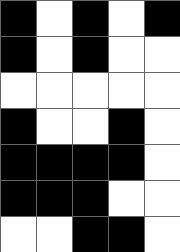[["black", "white", "black", "white", "black"], ["black", "white", "black", "white", "white"], ["white", "white", "white", "white", "white"], ["black", "white", "white", "black", "white"], ["black", "black", "black", "black", "white"], ["black", "black", "black", "white", "white"], ["white", "white", "black", "black", "white"]]